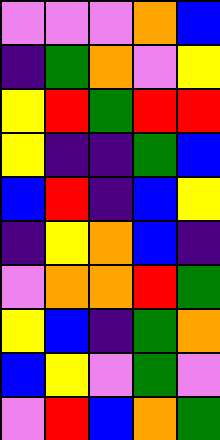[["violet", "violet", "violet", "orange", "blue"], ["indigo", "green", "orange", "violet", "yellow"], ["yellow", "red", "green", "red", "red"], ["yellow", "indigo", "indigo", "green", "blue"], ["blue", "red", "indigo", "blue", "yellow"], ["indigo", "yellow", "orange", "blue", "indigo"], ["violet", "orange", "orange", "red", "green"], ["yellow", "blue", "indigo", "green", "orange"], ["blue", "yellow", "violet", "green", "violet"], ["violet", "red", "blue", "orange", "green"]]